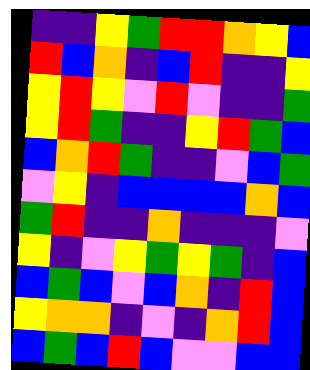[["indigo", "indigo", "yellow", "green", "red", "red", "orange", "yellow", "blue"], ["red", "blue", "orange", "indigo", "blue", "red", "indigo", "indigo", "yellow"], ["yellow", "red", "yellow", "violet", "red", "violet", "indigo", "indigo", "green"], ["yellow", "red", "green", "indigo", "indigo", "yellow", "red", "green", "blue"], ["blue", "orange", "red", "green", "indigo", "indigo", "violet", "blue", "green"], ["violet", "yellow", "indigo", "blue", "blue", "blue", "blue", "orange", "blue"], ["green", "red", "indigo", "indigo", "orange", "indigo", "indigo", "indigo", "violet"], ["yellow", "indigo", "violet", "yellow", "green", "yellow", "green", "indigo", "blue"], ["blue", "green", "blue", "violet", "blue", "orange", "indigo", "red", "blue"], ["yellow", "orange", "orange", "indigo", "violet", "indigo", "orange", "red", "blue"], ["blue", "green", "blue", "red", "blue", "violet", "violet", "blue", "blue"]]